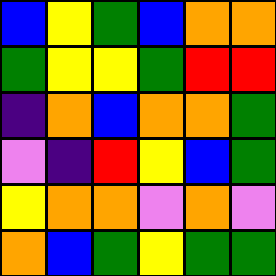[["blue", "yellow", "green", "blue", "orange", "orange"], ["green", "yellow", "yellow", "green", "red", "red"], ["indigo", "orange", "blue", "orange", "orange", "green"], ["violet", "indigo", "red", "yellow", "blue", "green"], ["yellow", "orange", "orange", "violet", "orange", "violet"], ["orange", "blue", "green", "yellow", "green", "green"]]